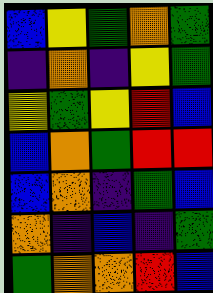[["blue", "yellow", "green", "orange", "green"], ["indigo", "orange", "indigo", "yellow", "green"], ["yellow", "green", "yellow", "red", "blue"], ["blue", "orange", "green", "red", "red"], ["blue", "orange", "indigo", "green", "blue"], ["orange", "indigo", "blue", "indigo", "green"], ["green", "orange", "orange", "red", "blue"]]